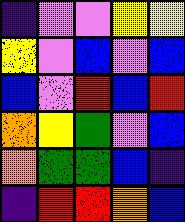[["indigo", "violet", "violet", "yellow", "yellow"], ["yellow", "violet", "blue", "violet", "blue"], ["blue", "violet", "red", "blue", "red"], ["orange", "yellow", "green", "violet", "blue"], ["orange", "green", "green", "blue", "indigo"], ["indigo", "red", "red", "orange", "blue"]]